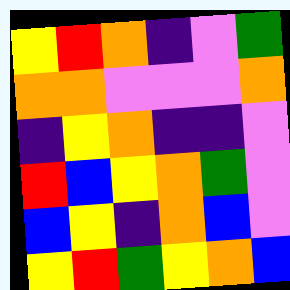[["yellow", "red", "orange", "indigo", "violet", "green"], ["orange", "orange", "violet", "violet", "violet", "orange"], ["indigo", "yellow", "orange", "indigo", "indigo", "violet"], ["red", "blue", "yellow", "orange", "green", "violet"], ["blue", "yellow", "indigo", "orange", "blue", "violet"], ["yellow", "red", "green", "yellow", "orange", "blue"]]